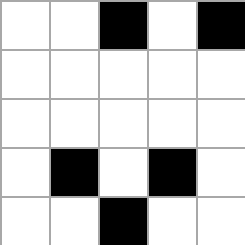[["white", "white", "black", "white", "black"], ["white", "white", "white", "white", "white"], ["white", "white", "white", "white", "white"], ["white", "black", "white", "black", "white"], ["white", "white", "black", "white", "white"]]